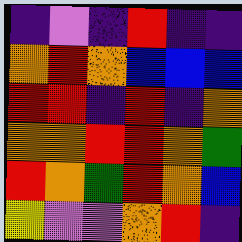[["indigo", "violet", "indigo", "red", "indigo", "indigo"], ["orange", "red", "orange", "blue", "blue", "blue"], ["red", "red", "indigo", "red", "indigo", "orange"], ["orange", "orange", "red", "red", "orange", "green"], ["red", "orange", "green", "red", "orange", "blue"], ["yellow", "violet", "violet", "orange", "red", "indigo"]]